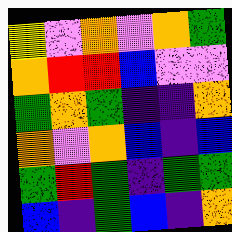[["yellow", "violet", "orange", "violet", "orange", "green"], ["orange", "red", "red", "blue", "violet", "violet"], ["green", "orange", "green", "indigo", "indigo", "orange"], ["orange", "violet", "orange", "blue", "indigo", "blue"], ["green", "red", "green", "indigo", "green", "green"], ["blue", "indigo", "green", "blue", "indigo", "orange"]]